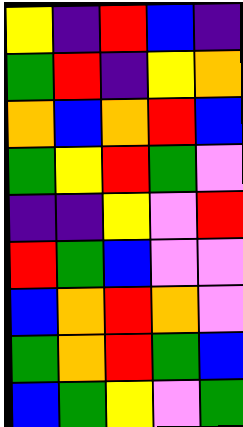[["yellow", "indigo", "red", "blue", "indigo"], ["green", "red", "indigo", "yellow", "orange"], ["orange", "blue", "orange", "red", "blue"], ["green", "yellow", "red", "green", "violet"], ["indigo", "indigo", "yellow", "violet", "red"], ["red", "green", "blue", "violet", "violet"], ["blue", "orange", "red", "orange", "violet"], ["green", "orange", "red", "green", "blue"], ["blue", "green", "yellow", "violet", "green"]]